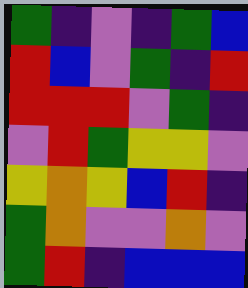[["green", "indigo", "violet", "indigo", "green", "blue"], ["red", "blue", "violet", "green", "indigo", "red"], ["red", "red", "red", "violet", "green", "indigo"], ["violet", "red", "green", "yellow", "yellow", "violet"], ["yellow", "orange", "yellow", "blue", "red", "indigo"], ["green", "orange", "violet", "violet", "orange", "violet"], ["green", "red", "indigo", "blue", "blue", "blue"]]